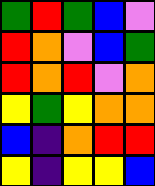[["green", "red", "green", "blue", "violet"], ["red", "orange", "violet", "blue", "green"], ["red", "orange", "red", "violet", "orange"], ["yellow", "green", "yellow", "orange", "orange"], ["blue", "indigo", "orange", "red", "red"], ["yellow", "indigo", "yellow", "yellow", "blue"]]